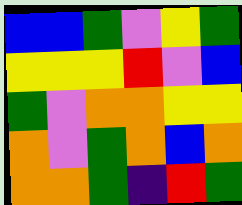[["blue", "blue", "green", "violet", "yellow", "green"], ["yellow", "yellow", "yellow", "red", "violet", "blue"], ["green", "violet", "orange", "orange", "yellow", "yellow"], ["orange", "violet", "green", "orange", "blue", "orange"], ["orange", "orange", "green", "indigo", "red", "green"]]